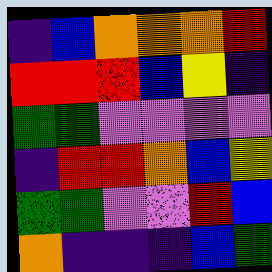[["indigo", "blue", "orange", "orange", "orange", "red"], ["red", "red", "red", "blue", "yellow", "indigo"], ["green", "green", "violet", "violet", "violet", "violet"], ["indigo", "red", "red", "orange", "blue", "yellow"], ["green", "green", "violet", "violet", "red", "blue"], ["orange", "indigo", "indigo", "indigo", "blue", "green"]]